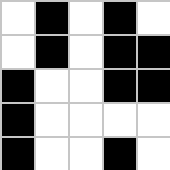[["white", "black", "white", "black", "white"], ["white", "black", "white", "black", "black"], ["black", "white", "white", "black", "black"], ["black", "white", "white", "white", "white"], ["black", "white", "white", "black", "white"]]